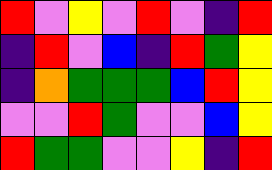[["red", "violet", "yellow", "violet", "red", "violet", "indigo", "red"], ["indigo", "red", "violet", "blue", "indigo", "red", "green", "yellow"], ["indigo", "orange", "green", "green", "green", "blue", "red", "yellow"], ["violet", "violet", "red", "green", "violet", "violet", "blue", "yellow"], ["red", "green", "green", "violet", "violet", "yellow", "indigo", "red"]]